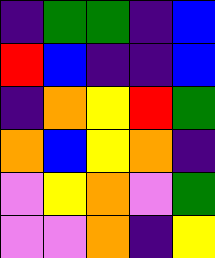[["indigo", "green", "green", "indigo", "blue"], ["red", "blue", "indigo", "indigo", "blue"], ["indigo", "orange", "yellow", "red", "green"], ["orange", "blue", "yellow", "orange", "indigo"], ["violet", "yellow", "orange", "violet", "green"], ["violet", "violet", "orange", "indigo", "yellow"]]